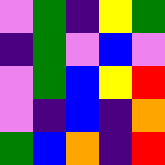[["violet", "green", "indigo", "yellow", "green"], ["indigo", "green", "violet", "blue", "violet"], ["violet", "green", "blue", "yellow", "red"], ["violet", "indigo", "blue", "indigo", "orange"], ["green", "blue", "orange", "indigo", "red"]]